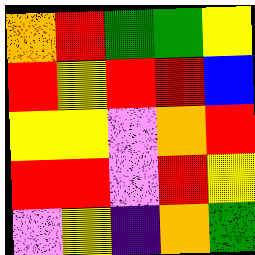[["orange", "red", "green", "green", "yellow"], ["red", "yellow", "red", "red", "blue"], ["yellow", "yellow", "violet", "orange", "red"], ["red", "red", "violet", "red", "yellow"], ["violet", "yellow", "indigo", "orange", "green"]]